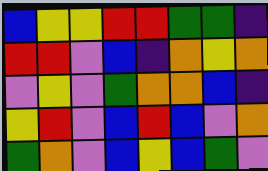[["blue", "yellow", "yellow", "red", "red", "green", "green", "indigo"], ["red", "red", "violet", "blue", "indigo", "orange", "yellow", "orange"], ["violet", "yellow", "violet", "green", "orange", "orange", "blue", "indigo"], ["yellow", "red", "violet", "blue", "red", "blue", "violet", "orange"], ["green", "orange", "violet", "blue", "yellow", "blue", "green", "violet"]]